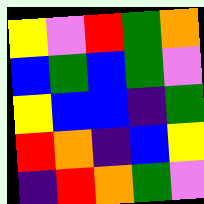[["yellow", "violet", "red", "green", "orange"], ["blue", "green", "blue", "green", "violet"], ["yellow", "blue", "blue", "indigo", "green"], ["red", "orange", "indigo", "blue", "yellow"], ["indigo", "red", "orange", "green", "violet"]]